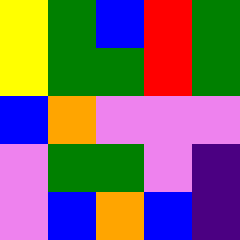[["yellow", "green", "blue", "red", "green"], ["yellow", "green", "green", "red", "green"], ["blue", "orange", "violet", "violet", "violet"], ["violet", "green", "green", "violet", "indigo"], ["violet", "blue", "orange", "blue", "indigo"]]